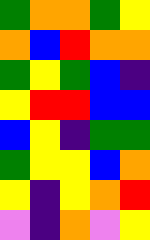[["green", "orange", "orange", "green", "yellow"], ["orange", "blue", "red", "orange", "orange"], ["green", "yellow", "green", "blue", "indigo"], ["yellow", "red", "red", "blue", "blue"], ["blue", "yellow", "indigo", "green", "green"], ["green", "yellow", "yellow", "blue", "orange"], ["yellow", "indigo", "yellow", "orange", "red"], ["violet", "indigo", "orange", "violet", "yellow"]]